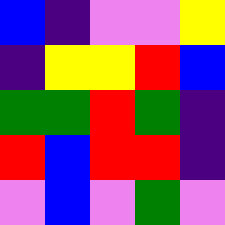[["blue", "indigo", "violet", "violet", "yellow"], ["indigo", "yellow", "yellow", "red", "blue"], ["green", "green", "red", "green", "indigo"], ["red", "blue", "red", "red", "indigo"], ["violet", "blue", "violet", "green", "violet"]]